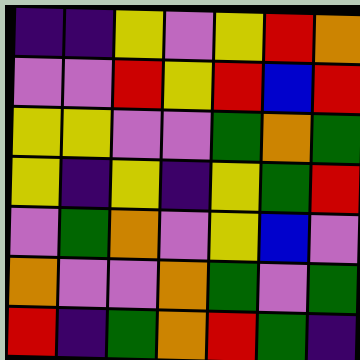[["indigo", "indigo", "yellow", "violet", "yellow", "red", "orange"], ["violet", "violet", "red", "yellow", "red", "blue", "red"], ["yellow", "yellow", "violet", "violet", "green", "orange", "green"], ["yellow", "indigo", "yellow", "indigo", "yellow", "green", "red"], ["violet", "green", "orange", "violet", "yellow", "blue", "violet"], ["orange", "violet", "violet", "orange", "green", "violet", "green"], ["red", "indigo", "green", "orange", "red", "green", "indigo"]]